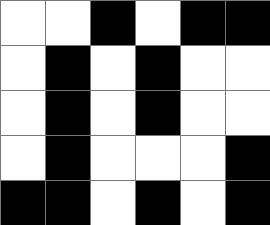[["white", "white", "black", "white", "black", "black"], ["white", "black", "white", "black", "white", "white"], ["white", "black", "white", "black", "white", "white"], ["white", "black", "white", "white", "white", "black"], ["black", "black", "white", "black", "white", "black"]]